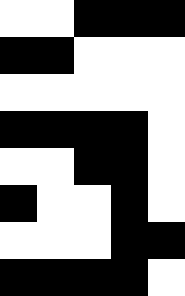[["white", "white", "black", "black", "black"], ["black", "black", "white", "white", "white"], ["white", "white", "white", "white", "white"], ["black", "black", "black", "black", "white"], ["white", "white", "black", "black", "white"], ["black", "white", "white", "black", "white"], ["white", "white", "white", "black", "black"], ["black", "black", "black", "black", "white"]]